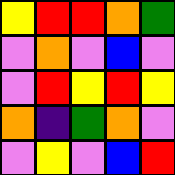[["yellow", "red", "red", "orange", "green"], ["violet", "orange", "violet", "blue", "violet"], ["violet", "red", "yellow", "red", "yellow"], ["orange", "indigo", "green", "orange", "violet"], ["violet", "yellow", "violet", "blue", "red"]]